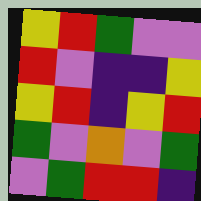[["yellow", "red", "green", "violet", "violet"], ["red", "violet", "indigo", "indigo", "yellow"], ["yellow", "red", "indigo", "yellow", "red"], ["green", "violet", "orange", "violet", "green"], ["violet", "green", "red", "red", "indigo"]]